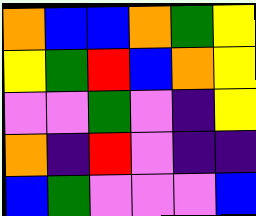[["orange", "blue", "blue", "orange", "green", "yellow"], ["yellow", "green", "red", "blue", "orange", "yellow"], ["violet", "violet", "green", "violet", "indigo", "yellow"], ["orange", "indigo", "red", "violet", "indigo", "indigo"], ["blue", "green", "violet", "violet", "violet", "blue"]]